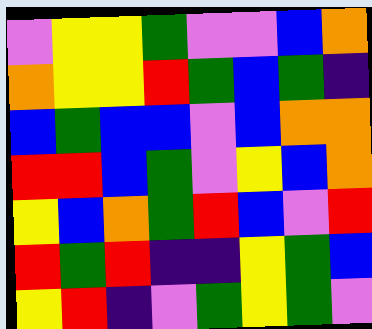[["violet", "yellow", "yellow", "green", "violet", "violet", "blue", "orange"], ["orange", "yellow", "yellow", "red", "green", "blue", "green", "indigo"], ["blue", "green", "blue", "blue", "violet", "blue", "orange", "orange"], ["red", "red", "blue", "green", "violet", "yellow", "blue", "orange"], ["yellow", "blue", "orange", "green", "red", "blue", "violet", "red"], ["red", "green", "red", "indigo", "indigo", "yellow", "green", "blue"], ["yellow", "red", "indigo", "violet", "green", "yellow", "green", "violet"]]